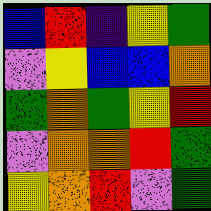[["blue", "red", "indigo", "yellow", "green"], ["violet", "yellow", "blue", "blue", "orange"], ["green", "orange", "green", "yellow", "red"], ["violet", "orange", "orange", "red", "green"], ["yellow", "orange", "red", "violet", "green"]]